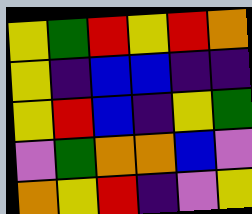[["yellow", "green", "red", "yellow", "red", "orange"], ["yellow", "indigo", "blue", "blue", "indigo", "indigo"], ["yellow", "red", "blue", "indigo", "yellow", "green"], ["violet", "green", "orange", "orange", "blue", "violet"], ["orange", "yellow", "red", "indigo", "violet", "yellow"]]